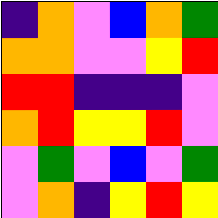[["indigo", "orange", "violet", "blue", "orange", "green"], ["orange", "orange", "violet", "violet", "yellow", "red"], ["red", "red", "indigo", "indigo", "indigo", "violet"], ["orange", "red", "yellow", "yellow", "red", "violet"], ["violet", "green", "violet", "blue", "violet", "green"], ["violet", "orange", "indigo", "yellow", "red", "yellow"]]